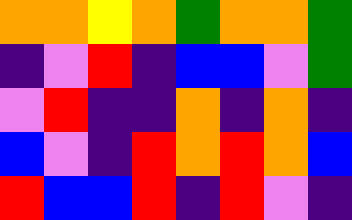[["orange", "orange", "yellow", "orange", "green", "orange", "orange", "green"], ["indigo", "violet", "red", "indigo", "blue", "blue", "violet", "green"], ["violet", "red", "indigo", "indigo", "orange", "indigo", "orange", "indigo"], ["blue", "violet", "indigo", "red", "orange", "red", "orange", "blue"], ["red", "blue", "blue", "red", "indigo", "red", "violet", "indigo"]]